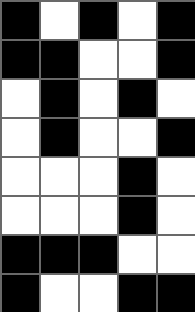[["black", "white", "black", "white", "black"], ["black", "black", "white", "white", "black"], ["white", "black", "white", "black", "white"], ["white", "black", "white", "white", "black"], ["white", "white", "white", "black", "white"], ["white", "white", "white", "black", "white"], ["black", "black", "black", "white", "white"], ["black", "white", "white", "black", "black"]]